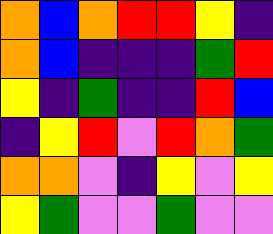[["orange", "blue", "orange", "red", "red", "yellow", "indigo"], ["orange", "blue", "indigo", "indigo", "indigo", "green", "red"], ["yellow", "indigo", "green", "indigo", "indigo", "red", "blue"], ["indigo", "yellow", "red", "violet", "red", "orange", "green"], ["orange", "orange", "violet", "indigo", "yellow", "violet", "yellow"], ["yellow", "green", "violet", "violet", "green", "violet", "violet"]]